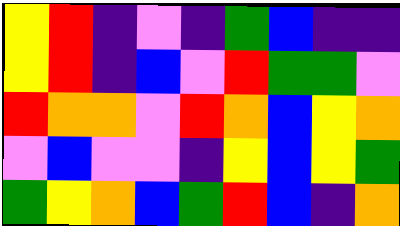[["yellow", "red", "indigo", "violet", "indigo", "green", "blue", "indigo", "indigo"], ["yellow", "red", "indigo", "blue", "violet", "red", "green", "green", "violet"], ["red", "orange", "orange", "violet", "red", "orange", "blue", "yellow", "orange"], ["violet", "blue", "violet", "violet", "indigo", "yellow", "blue", "yellow", "green"], ["green", "yellow", "orange", "blue", "green", "red", "blue", "indigo", "orange"]]